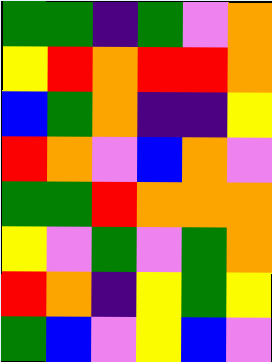[["green", "green", "indigo", "green", "violet", "orange"], ["yellow", "red", "orange", "red", "red", "orange"], ["blue", "green", "orange", "indigo", "indigo", "yellow"], ["red", "orange", "violet", "blue", "orange", "violet"], ["green", "green", "red", "orange", "orange", "orange"], ["yellow", "violet", "green", "violet", "green", "orange"], ["red", "orange", "indigo", "yellow", "green", "yellow"], ["green", "blue", "violet", "yellow", "blue", "violet"]]